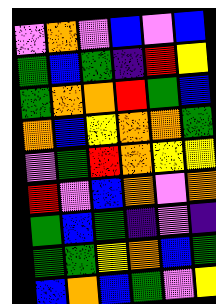[["violet", "orange", "violet", "blue", "violet", "blue"], ["green", "blue", "green", "indigo", "red", "yellow"], ["green", "orange", "orange", "red", "green", "blue"], ["orange", "blue", "yellow", "orange", "orange", "green"], ["violet", "green", "red", "orange", "yellow", "yellow"], ["red", "violet", "blue", "orange", "violet", "orange"], ["green", "blue", "green", "indigo", "violet", "indigo"], ["green", "green", "yellow", "orange", "blue", "green"], ["blue", "orange", "blue", "green", "violet", "yellow"]]